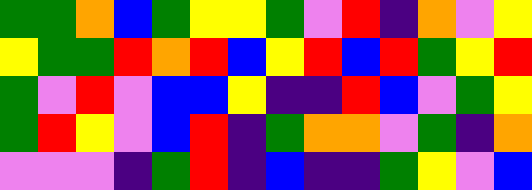[["green", "green", "orange", "blue", "green", "yellow", "yellow", "green", "violet", "red", "indigo", "orange", "violet", "yellow"], ["yellow", "green", "green", "red", "orange", "red", "blue", "yellow", "red", "blue", "red", "green", "yellow", "red"], ["green", "violet", "red", "violet", "blue", "blue", "yellow", "indigo", "indigo", "red", "blue", "violet", "green", "yellow"], ["green", "red", "yellow", "violet", "blue", "red", "indigo", "green", "orange", "orange", "violet", "green", "indigo", "orange"], ["violet", "violet", "violet", "indigo", "green", "red", "indigo", "blue", "indigo", "indigo", "green", "yellow", "violet", "blue"]]